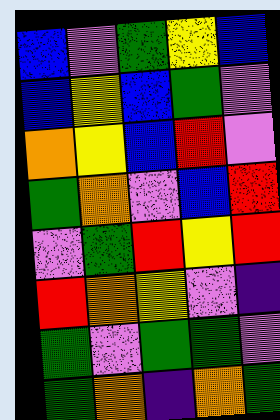[["blue", "violet", "green", "yellow", "blue"], ["blue", "yellow", "blue", "green", "violet"], ["orange", "yellow", "blue", "red", "violet"], ["green", "orange", "violet", "blue", "red"], ["violet", "green", "red", "yellow", "red"], ["red", "orange", "yellow", "violet", "indigo"], ["green", "violet", "green", "green", "violet"], ["green", "orange", "indigo", "orange", "green"]]